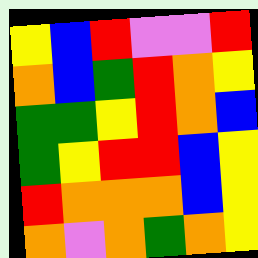[["yellow", "blue", "red", "violet", "violet", "red"], ["orange", "blue", "green", "red", "orange", "yellow"], ["green", "green", "yellow", "red", "orange", "blue"], ["green", "yellow", "red", "red", "blue", "yellow"], ["red", "orange", "orange", "orange", "blue", "yellow"], ["orange", "violet", "orange", "green", "orange", "yellow"]]